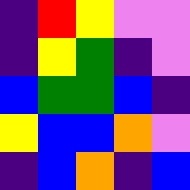[["indigo", "red", "yellow", "violet", "violet"], ["indigo", "yellow", "green", "indigo", "violet"], ["blue", "green", "green", "blue", "indigo"], ["yellow", "blue", "blue", "orange", "violet"], ["indigo", "blue", "orange", "indigo", "blue"]]